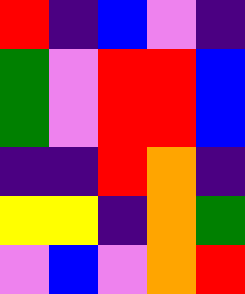[["red", "indigo", "blue", "violet", "indigo"], ["green", "violet", "red", "red", "blue"], ["green", "violet", "red", "red", "blue"], ["indigo", "indigo", "red", "orange", "indigo"], ["yellow", "yellow", "indigo", "orange", "green"], ["violet", "blue", "violet", "orange", "red"]]